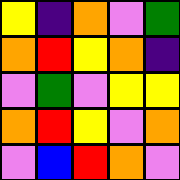[["yellow", "indigo", "orange", "violet", "green"], ["orange", "red", "yellow", "orange", "indigo"], ["violet", "green", "violet", "yellow", "yellow"], ["orange", "red", "yellow", "violet", "orange"], ["violet", "blue", "red", "orange", "violet"]]